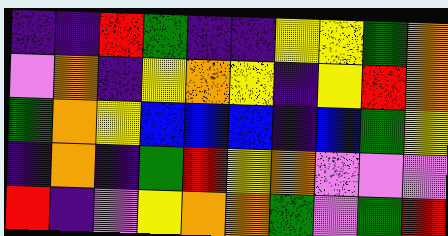[["indigo", "indigo", "red", "green", "indigo", "indigo", "yellow", "yellow", "green", "orange"], ["violet", "orange", "indigo", "yellow", "orange", "yellow", "indigo", "yellow", "red", "orange"], ["green", "orange", "yellow", "blue", "blue", "blue", "indigo", "blue", "green", "yellow"], ["indigo", "orange", "indigo", "green", "red", "yellow", "orange", "violet", "violet", "violet"], ["red", "indigo", "violet", "yellow", "orange", "orange", "green", "violet", "green", "red"]]